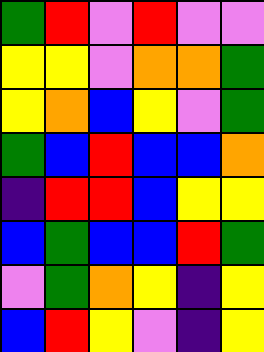[["green", "red", "violet", "red", "violet", "violet"], ["yellow", "yellow", "violet", "orange", "orange", "green"], ["yellow", "orange", "blue", "yellow", "violet", "green"], ["green", "blue", "red", "blue", "blue", "orange"], ["indigo", "red", "red", "blue", "yellow", "yellow"], ["blue", "green", "blue", "blue", "red", "green"], ["violet", "green", "orange", "yellow", "indigo", "yellow"], ["blue", "red", "yellow", "violet", "indigo", "yellow"]]